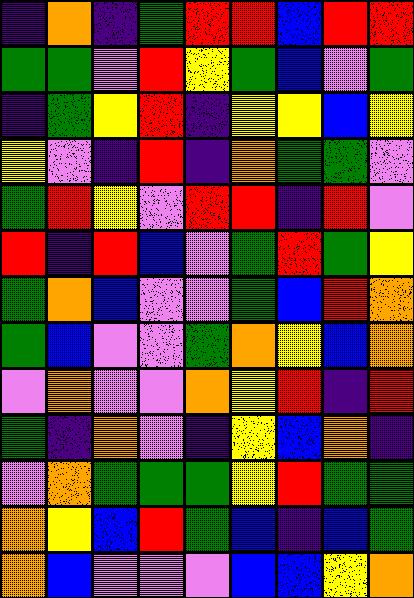[["indigo", "orange", "indigo", "green", "red", "red", "blue", "red", "red"], ["green", "green", "violet", "red", "yellow", "green", "blue", "violet", "green"], ["indigo", "green", "yellow", "red", "indigo", "yellow", "yellow", "blue", "yellow"], ["yellow", "violet", "indigo", "red", "indigo", "orange", "green", "green", "violet"], ["green", "red", "yellow", "violet", "red", "red", "indigo", "red", "violet"], ["red", "indigo", "red", "blue", "violet", "green", "red", "green", "yellow"], ["green", "orange", "blue", "violet", "violet", "green", "blue", "red", "orange"], ["green", "blue", "violet", "violet", "green", "orange", "yellow", "blue", "orange"], ["violet", "orange", "violet", "violet", "orange", "yellow", "red", "indigo", "red"], ["green", "indigo", "orange", "violet", "indigo", "yellow", "blue", "orange", "indigo"], ["violet", "orange", "green", "green", "green", "yellow", "red", "green", "green"], ["orange", "yellow", "blue", "red", "green", "blue", "indigo", "blue", "green"], ["orange", "blue", "violet", "violet", "violet", "blue", "blue", "yellow", "orange"]]